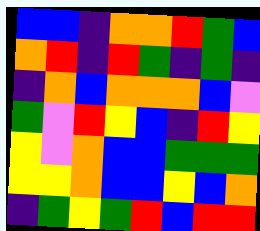[["blue", "blue", "indigo", "orange", "orange", "red", "green", "blue"], ["orange", "red", "indigo", "red", "green", "indigo", "green", "indigo"], ["indigo", "orange", "blue", "orange", "orange", "orange", "blue", "violet"], ["green", "violet", "red", "yellow", "blue", "indigo", "red", "yellow"], ["yellow", "violet", "orange", "blue", "blue", "green", "green", "green"], ["yellow", "yellow", "orange", "blue", "blue", "yellow", "blue", "orange"], ["indigo", "green", "yellow", "green", "red", "blue", "red", "red"]]